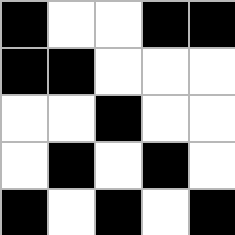[["black", "white", "white", "black", "black"], ["black", "black", "white", "white", "white"], ["white", "white", "black", "white", "white"], ["white", "black", "white", "black", "white"], ["black", "white", "black", "white", "black"]]